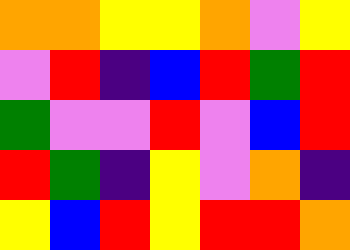[["orange", "orange", "yellow", "yellow", "orange", "violet", "yellow"], ["violet", "red", "indigo", "blue", "red", "green", "red"], ["green", "violet", "violet", "red", "violet", "blue", "red"], ["red", "green", "indigo", "yellow", "violet", "orange", "indigo"], ["yellow", "blue", "red", "yellow", "red", "red", "orange"]]